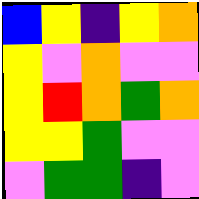[["blue", "yellow", "indigo", "yellow", "orange"], ["yellow", "violet", "orange", "violet", "violet"], ["yellow", "red", "orange", "green", "orange"], ["yellow", "yellow", "green", "violet", "violet"], ["violet", "green", "green", "indigo", "violet"]]